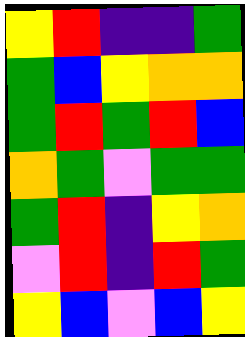[["yellow", "red", "indigo", "indigo", "green"], ["green", "blue", "yellow", "orange", "orange"], ["green", "red", "green", "red", "blue"], ["orange", "green", "violet", "green", "green"], ["green", "red", "indigo", "yellow", "orange"], ["violet", "red", "indigo", "red", "green"], ["yellow", "blue", "violet", "blue", "yellow"]]